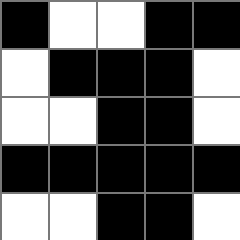[["black", "white", "white", "black", "black"], ["white", "black", "black", "black", "white"], ["white", "white", "black", "black", "white"], ["black", "black", "black", "black", "black"], ["white", "white", "black", "black", "white"]]